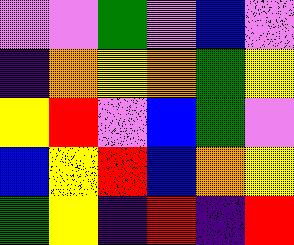[["violet", "violet", "green", "violet", "blue", "violet"], ["indigo", "orange", "yellow", "orange", "green", "yellow"], ["yellow", "red", "violet", "blue", "green", "violet"], ["blue", "yellow", "red", "blue", "orange", "yellow"], ["green", "yellow", "indigo", "red", "indigo", "red"]]